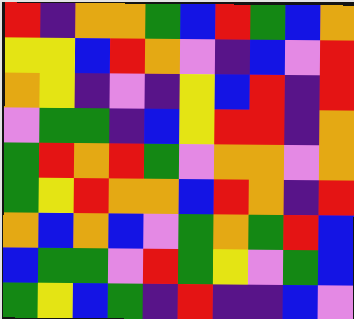[["red", "indigo", "orange", "orange", "green", "blue", "red", "green", "blue", "orange"], ["yellow", "yellow", "blue", "red", "orange", "violet", "indigo", "blue", "violet", "red"], ["orange", "yellow", "indigo", "violet", "indigo", "yellow", "blue", "red", "indigo", "red"], ["violet", "green", "green", "indigo", "blue", "yellow", "red", "red", "indigo", "orange"], ["green", "red", "orange", "red", "green", "violet", "orange", "orange", "violet", "orange"], ["green", "yellow", "red", "orange", "orange", "blue", "red", "orange", "indigo", "red"], ["orange", "blue", "orange", "blue", "violet", "green", "orange", "green", "red", "blue"], ["blue", "green", "green", "violet", "red", "green", "yellow", "violet", "green", "blue"], ["green", "yellow", "blue", "green", "indigo", "red", "indigo", "indigo", "blue", "violet"]]